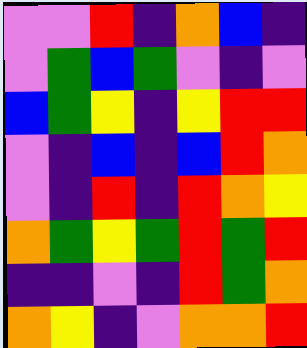[["violet", "violet", "red", "indigo", "orange", "blue", "indigo"], ["violet", "green", "blue", "green", "violet", "indigo", "violet"], ["blue", "green", "yellow", "indigo", "yellow", "red", "red"], ["violet", "indigo", "blue", "indigo", "blue", "red", "orange"], ["violet", "indigo", "red", "indigo", "red", "orange", "yellow"], ["orange", "green", "yellow", "green", "red", "green", "red"], ["indigo", "indigo", "violet", "indigo", "red", "green", "orange"], ["orange", "yellow", "indigo", "violet", "orange", "orange", "red"]]